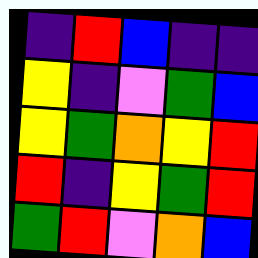[["indigo", "red", "blue", "indigo", "indigo"], ["yellow", "indigo", "violet", "green", "blue"], ["yellow", "green", "orange", "yellow", "red"], ["red", "indigo", "yellow", "green", "red"], ["green", "red", "violet", "orange", "blue"]]